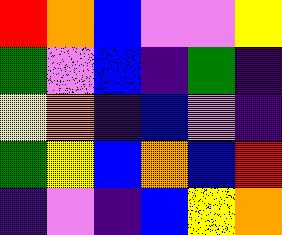[["red", "orange", "blue", "violet", "violet", "yellow"], ["green", "violet", "blue", "indigo", "green", "indigo"], ["yellow", "orange", "indigo", "blue", "violet", "indigo"], ["green", "yellow", "blue", "orange", "blue", "red"], ["indigo", "violet", "indigo", "blue", "yellow", "orange"]]